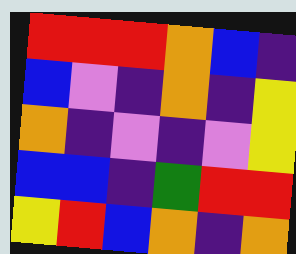[["red", "red", "red", "orange", "blue", "indigo"], ["blue", "violet", "indigo", "orange", "indigo", "yellow"], ["orange", "indigo", "violet", "indigo", "violet", "yellow"], ["blue", "blue", "indigo", "green", "red", "red"], ["yellow", "red", "blue", "orange", "indigo", "orange"]]